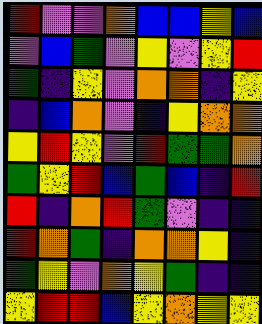[["red", "violet", "violet", "orange", "blue", "blue", "yellow", "blue"], ["violet", "blue", "green", "violet", "yellow", "violet", "yellow", "red"], ["green", "indigo", "yellow", "violet", "orange", "orange", "indigo", "yellow"], ["indigo", "blue", "orange", "violet", "indigo", "yellow", "orange", "orange"], ["yellow", "red", "yellow", "violet", "red", "green", "green", "orange"], ["green", "yellow", "red", "blue", "green", "blue", "indigo", "red"], ["red", "indigo", "orange", "red", "green", "violet", "indigo", "indigo"], ["red", "orange", "green", "indigo", "orange", "orange", "yellow", "indigo"], ["green", "yellow", "violet", "orange", "yellow", "green", "indigo", "indigo"], ["yellow", "red", "red", "blue", "yellow", "orange", "yellow", "yellow"]]